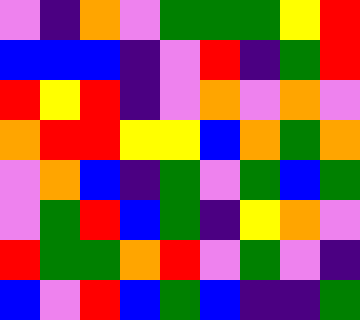[["violet", "indigo", "orange", "violet", "green", "green", "green", "yellow", "red"], ["blue", "blue", "blue", "indigo", "violet", "red", "indigo", "green", "red"], ["red", "yellow", "red", "indigo", "violet", "orange", "violet", "orange", "violet"], ["orange", "red", "red", "yellow", "yellow", "blue", "orange", "green", "orange"], ["violet", "orange", "blue", "indigo", "green", "violet", "green", "blue", "green"], ["violet", "green", "red", "blue", "green", "indigo", "yellow", "orange", "violet"], ["red", "green", "green", "orange", "red", "violet", "green", "violet", "indigo"], ["blue", "violet", "red", "blue", "green", "blue", "indigo", "indigo", "green"]]